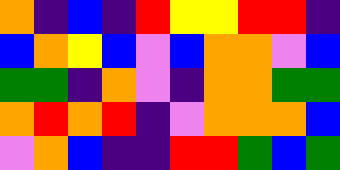[["orange", "indigo", "blue", "indigo", "red", "yellow", "yellow", "red", "red", "indigo"], ["blue", "orange", "yellow", "blue", "violet", "blue", "orange", "orange", "violet", "blue"], ["green", "green", "indigo", "orange", "violet", "indigo", "orange", "orange", "green", "green"], ["orange", "red", "orange", "red", "indigo", "violet", "orange", "orange", "orange", "blue"], ["violet", "orange", "blue", "indigo", "indigo", "red", "red", "green", "blue", "green"]]